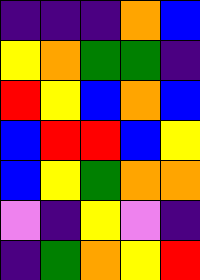[["indigo", "indigo", "indigo", "orange", "blue"], ["yellow", "orange", "green", "green", "indigo"], ["red", "yellow", "blue", "orange", "blue"], ["blue", "red", "red", "blue", "yellow"], ["blue", "yellow", "green", "orange", "orange"], ["violet", "indigo", "yellow", "violet", "indigo"], ["indigo", "green", "orange", "yellow", "red"]]